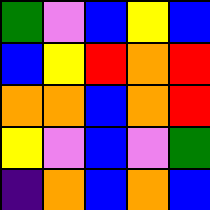[["green", "violet", "blue", "yellow", "blue"], ["blue", "yellow", "red", "orange", "red"], ["orange", "orange", "blue", "orange", "red"], ["yellow", "violet", "blue", "violet", "green"], ["indigo", "orange", "blue", "orange", "blue"]]